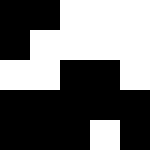[["black", "black", "white", "white", "white"], ["black", "white", "white", "white", "white"], ["white", "white", "black", "black", "white"], ["black", "black", "black", "black", "black"], ["black", "black", "black", "white", "black"]]